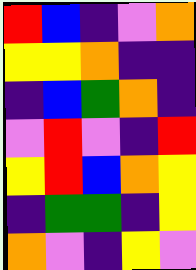[["red", "blue", "indigo", "violet", "orange"], ["yellow", "yellow", "orange", "indigo", "indigo"], ["indigo", "blue", "green", "orange", "indigo"], ["violet", "red", "violet", "indigo", "red"], ["yellow", "red", "blue", "orange", "yellow"], ["indigo", "green", "green", "indigo", "yellow"], ["orange", "violet", "indigo", "yellow", "violet"]]